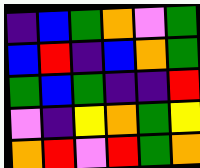[["indigo", "blue", "green", "orange", "violet", "green"], ["blue", "red", "indigo", "blue", "orange", "green"], ["green", "blue", "green", "indigo", "indigo", "red"], ["violet", "indigo", "yellow", "orange", "green", "yellow"], ["orange", "red", "violet", "red", "green", "orange"]]